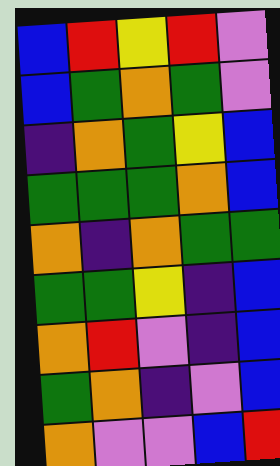[["blue", "red", "yellow", "red", "violet"], ["blue", "green", "orange", "green", "violet"], ["indigo", "orange", "green", "yellow", "blue"], ["green", "green", "green", "orange", "blue"], ["orange", "indigo", "orange", "green", "green"], ["green", "green", "yellow", "indigo", "blue"], ["orange", "red", "violet", "indigo", "blue"], ["green", "orange", "indigo", "violet", "blue"], ["orange", "violet", "violet", "blue", "red"]]